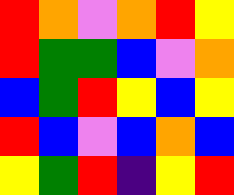[["red", "orange", "violet", "orange", "red", "yellow"], ["red", "green", "green", "blue", "violet", "orange"], ["blue", "green", "red", "yellow", "blue", "yellow"], ["red", "blue", "violet", "blue", "orange", "blue"], ["yellow", "green", "red", "indigo", "yellow", "red"]]